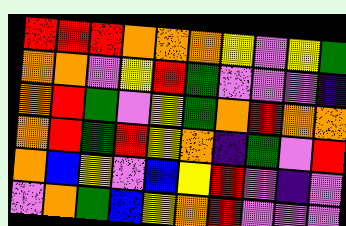[["red", "red", "red", "orange", "orange", "orange", "yellow", "violet", "yellow", "green"], ["orange", "orange", "violet", "yellow", "red", "green", "violet", "violet", "violet", "indigo"], ["orange", "red", "green", "violet", "yellow", "green", "orange", "red", "orange", "orange"], ["orange", "red", "green", "red", "yellow", "orange", "indigo", "green", "violet", "red"], ["orange", "blue", "yellow", "violet", "blue", "yellow", "red", "violet", "indigo", "violet"], ["violet", "orange", "green", "blue", "yellow", "orange", "red", "violet", "violet", "violet"]]